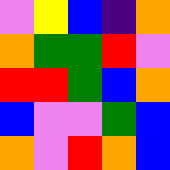[["violet", "yellow", "blue", "indigo", "orange"], ["orange", "green", "green", "red", "violet"], ["red", "red", "green", "blue", "orange"], ["blue", "violet", "violet", "green", "blue"], ["orange", "violet", "red", "orange", "blue"]]